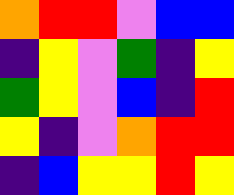[["orange", "red", "red", "violet", "blue", "blue"], ["indigo", "yellow", "violet", "green", "indigo", "yellow"], ["green", "yellow", "violet", "blue", "indigo", "red"], ["yellow", "indigo", "violet", "orange", "red", "red"], ["indigo", "blue", "yellow", "yellow", "red", "yellow"]]